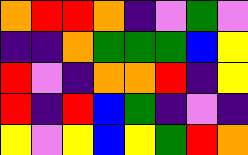[["orange", "red", "red", "orange", "indigo", "violet", "green", "violet"], ["indigo", "indigo", "orange", "green", "green", "green", "blue", "yellow"], ["red", "violet", "indigo", "orange", "orange", "red", "indigo", "yellow"], ["red", "indigo", "red", "blue", "green", "indigo", "violet", "indigo"], ["yellow", "violet", "yellow", "blue", "yellow", "green", "red", "orange"]]